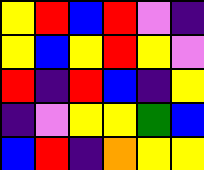[["yellow", "red", "blue", "red", "violet", "indigo"], ["yellow", "blue", "yellow", "red", "yellow", "violet"], ["red", "indigo", "red", "blue", "indigo", "yellow"], ["indigo", "violet", "yellow", "yellow", "green", "blue"], ["blue", "red", "indigo", "orange", "yellow", "yellow"]]